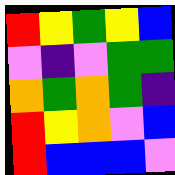[["red", "yellow", "green", "yellow", "blue"], ["violet", "indigo", "violet", "green", "green"], ["orange", "green", "orange", "green", "indigo"], ["red", "yellow", "orange", "violet", "blue"], ["red", "blue", "blue", "blue", "violet"]]